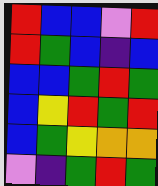[["red", "blue", "blue", "violet", "red"], ["red", "green", "blue", "indigo", "blue"], ["blue", "blue", "green", "red", "green"], ["blue", "yellow", "red", "green", "red"], ["blue", "green", "yellow", "orange", "orange"], ["violet", "indigo", "green", "red", "green"]]